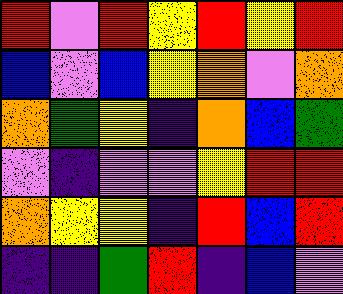[["red", "violet", "red", "yellow", "red", "yellow", "red"], ["blue", "violet", "blue", "yellow", "orange", "violet", "orange"], ["orange", "green", "yellow", "indigo", "orange", "blue", "green"], ["violet", "indigo", "violet", "violet", "yellow", "red", "red"], ["orange", "yellow", "yellow", "indigo", "red", "blue", "red"], ["indigo", "indigo", "green", "red", "indigo", "blue", "violet"]]